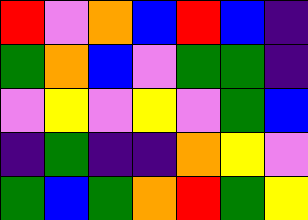[["red", "violet", "orange", "blue", "red", "blue", "indigo"], ["green", "orange", "blue", "violet", "green", "green", "indigo"], ["violet", "yellow", "violet", "yellow", "violet", "green", "blue"], ["indigo", "green", "indigo", "indigo", "orange", "yellow", "violet"], ["green", "blue", "green", "orange", "red", "green", "yellow"]]